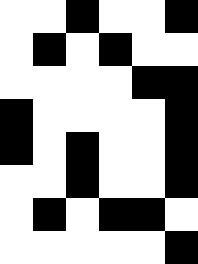[["white", "white", "black", "white", "white", "black"], ["white", "black", "white", "black", "white", "white"], ["white", "white", "white", "white", "black", "black"], ["black", "white", "white", "white", "white", "black"], ["black", "white", "black", "white", "white", "black"], ["white", "white", "black", "white", "white", "black"], ["white", "black", "white", "black", "black", "white"], ["white", "white", "white", "white", "white", "black"]]